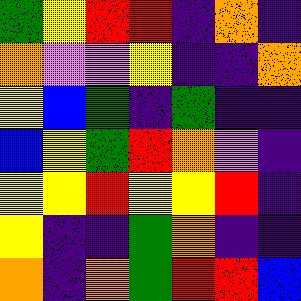[["green", "yellow", "red", "red", "indigo", "orange", "indigo"], ["orange", "violet", "violet", "yellow", "indigo", "indigo", "orange"], ["yellow", "blue", "green", "indigo", "green", "indigo", "indigo"], ["blue", "yellow", "green", "red", "orange", "violet", "indigo"], ["yellow", "yellow", "red", "yellow", "yellow", "red", "indigo"], ["yellow", "indigo", "indigo", "green", "orange", "indigo", "indigo"], ["orange", "indigo", "orange", "green", "red", "red", "blue"]]